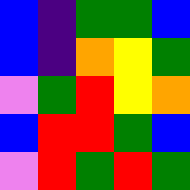[["blue", "indigo", "green", "green", "blue"], ["blue", "indigo", "orange", "yellow", "green"], ["violet", "green", "red", "yellow", "orange"], ["blue", "red", "red", "green", "blue"], ["violet", "red", "green", "red", "green"]]